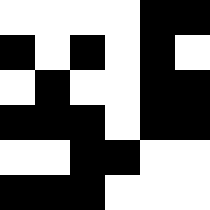[["white", "white", "white", "white", "black", "black"], ["black", "white", "black", "white", "black", "white"], ["white", "black", "white", "white", "black", "black"], ["black", "black", "black", "white", "black", "black"], ["white", "white", "black", "black", "white", "white"], ["black", "black", "black", "white", "white", "white"]]